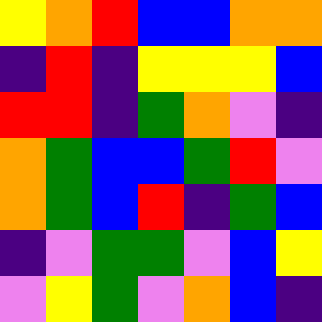[["yellow", "orange", "red", "blue", "blue", "orange", "orange"], ["indigo", "red", "indigo", "yellow", "yellow", "yellow", "blue"], ["red", "red", "indigo", "green", "orange", "violet", "indigo"], ["orange", "green", "blue", "blue", "green", "red", "violet"], ["orange", "green", "blue", "red", "indigo", "green", "blue"], ["indigo", "violet", "green", "green", "violet", "blue", "yellow"], ["violet", "yellow", "green", "violet", "orange", "blue", "indigo"]]